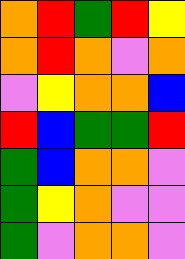[["orange", "red", "green", "red", "yellow"], ["orange", "red", "orange", "violet", "orange"], ["violet", "yellow", "orange", "orange", "blue"], ["red", "blue", "green", "green", "red"], ["green", "blue", "orange", "orange", "violet"], ["green", "yellow", "orange", "violet", "violet"], ["green", "violet", "orange", "orange", "violet"]]